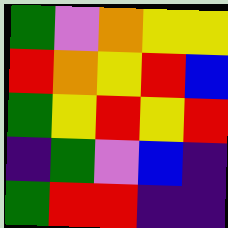[["green", "violet", "orange", "yellow", "yellow"], ["red", "orange", "yellow", "red", "blue"], ["green", "yellow", "red", "yellow", "red"], ["indigo", "green", "violet", "blue", "indigo"], ["green", "red", "red", "indigo", "indigo"]]